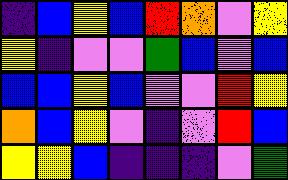[["indigo", "blue", "yellow", "blue", "red", "orange", "violet", "yellow"], ["yellow", "indigo", "violet", "violet", "green", "blue", "violet", "blue"], ["blue", "blue", "yellow", "blue", "violet", "violet", "red", "yellow"], ["orange", "blue", "yellow", "violet", "indigo", "violet", "red", "blue"], ["yellow", "yellow", "blue", "indigo", "indigo", "indigo", "violet", "green"]]